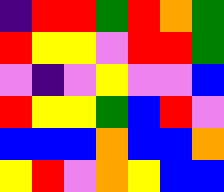[["indigo", "red", "red", "green", "red", "orange", "green"], ["red", "yellow", "yellow", "violet", "red", "red", "green"], ["violet", "indigo", "violet", "yellow", "violet", "violet", "blue"], ["red", "yellow", "yellow", "green", "blue", "red", "violet"], ["blue", "blue", "blue", "orange", "blue", "blue", "orange"], ["yellow", "red", "violet", "orange", "yellow", "blue", "blue"]]